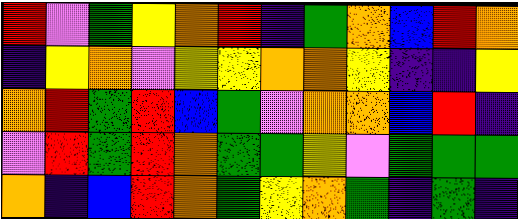[["red", "violet", "green", "yellow", "orange", "red", "indigo", "green", "orange", "blue", "red", "orange"], ["indigo", "yellow", "orange", "violet", "yellow", "yellow", "orange", "orange", "yellow", "indigo", "indigo", "yellow"], ["orange", "red", "green", "red", "blue", "green", "violet", "orange", "orange", "blue", "red", "indigo"], ["violet", "red", "green", "red", "orange", "green", "green", "yellow", "violet", "green", "green", "green"], ["orange", "indigo", "blue", "red", "orange", "green", "yellow", "orange", "green", "indigo", "green", "indigo"]]